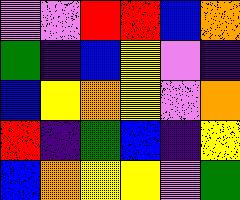[["violet", "violet", "red", "red", "blue", "orange"], ["green", "indigo", "blue", "yellow", "violet", "indigo"], ["blue", "yellow", "orange", "yellow", "violet", "orange"], ["red", "indigo", "green", "blue", "indigo", "yellow"], ["blue", "orange", "yellow", "yellow", "violet", "green"]]